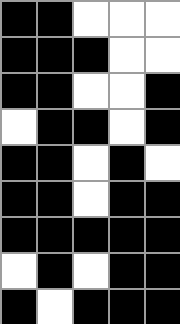[["black", "black", "white", "white", "white"], ["black", "black", "black", "white", "white"], ["black", "black", "white", "white", "black"], ["white", "black", "black", "white", "black"], ["black", "black", "white", "black", "white"], ["black", "black", "white", "black", "black"], ["black", "black", "black", "black", "black"], ["white", "black", "white", "black", "black"], ["black", "white", "black", "black", "black"]]